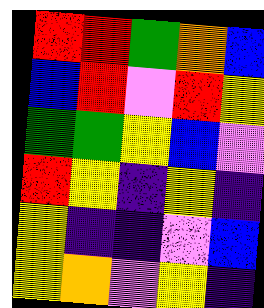[["red", "red", "green", "orange", "blue"], ["blue", "red", "violet", "red", "yellow"], ["green", "green", "yellow", "blue", "violet"], ["red", "yellow", "indigo", "yellow", "indigo"], ["yellow", "indigo", "indigo", "violet", "blue"], ["yellow", "orange", "violet", "yellow", "indigo"]]